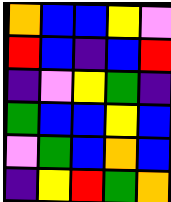[["orange", "blue", "blue", "yellow", "violet"], ["red", "blue", "indigo", "blue", "red"], ["indigo", "violet", "yellow", "green", "indigo"], ["green", "blue", "blue", "yellow", "blue"], ["violet", "green", "blue", "orange", "blue"], ["indigo", "yellow", "red", "green", "orange"]]